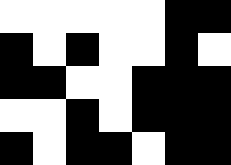[["white", "white", "white", "white", "white", "black", "black"], ["black", "white", "black", "white", "white", "black", "white"], ["black", "black", "white", "white", "black", "black", "black"], ["white", "white", "black", "white", "black", "black", "black"], ["black", "white", "black", "black", "white", "black", "black"]]